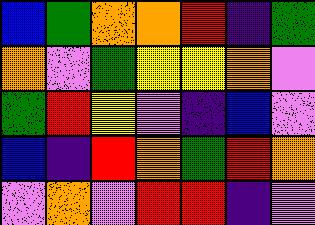[["blue", "green", "orange", "orange", "red", "indigo", "green"], ["orange", "violet", "green", "yellow", "yellow", "orange", "violet"], ["green", "red", "yellow", "violet", "indigo", "blue", "violet"], ["blue", "indigo", "red", "orange", "green", "red", "orange"], ["violet", "orange", "violet", "red", "red", "indigo", "violet"]]